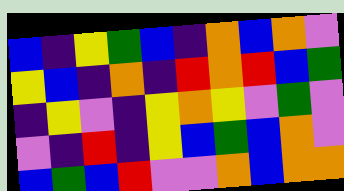[["blue", "indigo", "yellow", "green", "blue", "indigo", "orange", "blue", "orange", "violet"], ["yellow", "blue", "indigo", "orange", "indigo", "red", "orange", "red", "blue", "green"], ["indigo", "yellow", "violet", "indigo", "yellow", "orange", "yellow", "violet", "green", "violet"], ["violet", "indigo", "red", "indigo", "yellow", "blue", "green", "blue", "orange", "violet"], ["blue", "green", "blue", "red", "violet", "violet", "orange", "blue", "orange", "orange"]]